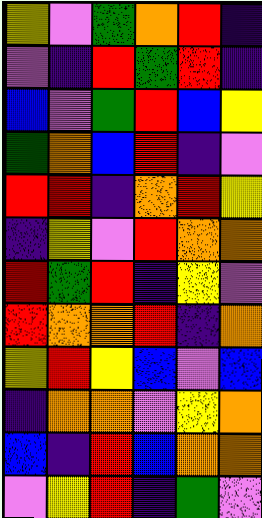[["yellow", "violet", "green", "orange", "red", "indigo"], ["violet", "indigo", "red", "green", "red", "indigo"], ["blue", "violet", "green", "red", "blue", "yellow"], ["green", "orange", "blue", "red", "indigo", "violet"], ["red", "red", "indigo", "orange", "red", "yellow"], ["indigo", "yellow", "violet", "red", "orange", "orange"], ["red", "green", "red", "indigo", "yellow", "violet"], ["red", "orange", "orange", "red", "indigo", "orange"], ["yellow", "red", "yellow", "blue", "violet", "blue"], ["indigo", "orange", "orange", "violet", "yellow", "orange"], ["blue", "indigo", "red", "blue", "orange", "orange"], ["violet", "yellow", "red", "indigo", "green", "violet"]]